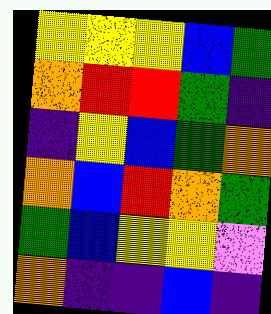[["yellow", "yellow", "yellow", "blue", "green"], ["orange", "red", "red", "green", "indigo"], ["indigo", "yellow", "blue", "green", "orange"], ["orange", "blue", "red", "orange", "green"], ["green", "blue", "yellow", "yellow", "violet"], ["orange", "indigo", "indigo", "blue", "indigo"]]